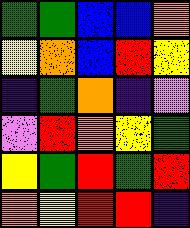[["green", "green", "blue", "blue", "orange"], ["yellow", "orange", "blue", "red", "yellow"], ["indigo", "green", "orange", "indigo", "violet"], ["violet", "red", "orange", "yellow", "green"], ["yellow", "green", "red", "green", "red"], ["orange", "yellow", "red", "red", "indigo"]]